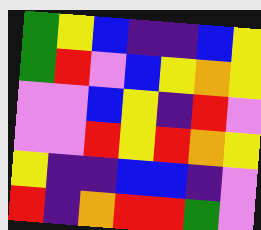[["green", "yellow", "blue", "indigo", "indigo", "blue", "yellow"], ["green", "red", "violet", "blue", "yellow", "orange", "yellow"], ["violet", "violet", "blue", "yellow", "indigo", "red", "violet"], ["violet", "violet", "red", "yellow", "red", "orange", "yellow"], ["yellow", "indigo", "indigo", "blue", "blue", "indigo", "violet"], ["red", "indigo", "orange", "red", "red", "green", "violet"]]